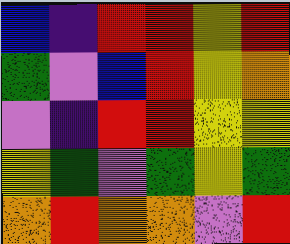[["blue", "indigo", "red", "red", "yellow", "red"], ["green", "violet", "blue", "red", "yellow", "orange"], ["violet", "indigo", "red", "red", "yellow", "yellow"], ["yellow", "green", "violet", "green", "yellow", "green"], ["orange", "red", "orange", "orange", "violet", "red"]]